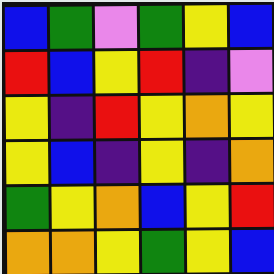[["blue", "green", "violet", "green", "yellow", "blue"], ["red", "blue", "yellow", "red", "indigo", "violet"], ["yellow", "indigo", "red", "yellow", "orange", "yellow"], ["yellow", "blue", "indigo", "yellow", "indigo", "orange"], ["green", "yellow", "orange", "blue", "yellow", "red"], ["orange", "orange", "yellow", "green", "yellow", "blue"]]